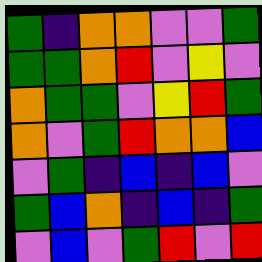[["green", "indigo", "orange", "orange", "violet", "violet", "green"], ["green", "green", "orange", "red", "violet", "yellow", "violet"], ["orange", "green", "green", "violet", "yellow", "red", "green"], ["orange", "violet", "green", "red", "orange", "orange", "blue"], ["violet", "green", "indigo", "blue", "indigo", "blue", "violet"], ["green", "blue", "orange", "indigo", "blue", "indigo", "green"], ["violet", "blue", "violet", "green", "red", "violet", "red"]]